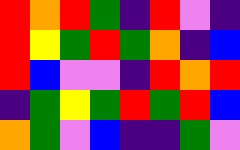[["red", "orange", "red", "green", "indigo", "red", "violet", "indigo"], ["red", "yellow", "green", "red", "green", "orange", "indigo", "blue"], ["red", "blue", "violet", "violet", "indigo", "red", "orange", "red"], ["indigo", "green", "yellow", "green", "red", "green", "red", "blue"], ["orange", "green", "violet", "blue", "indigo", "indigo", "green", "violet"]]